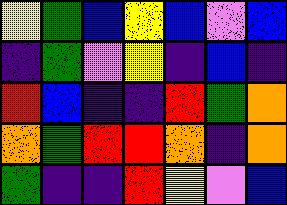[["yellow", "green", "blue", "yellow", "blue", "violet", "blue"], ["indigo", "green", "violet", "yellow", "indigo", "blue", "indigo"], ["red", "blue", "indigo", "indigo", "red", "green", "orange"], ["orange", "green", "red", "red", "orange", "indigo", "orange"], ["green", "indigo", "indigo", "red", "yellow", "violet", "blue"]]